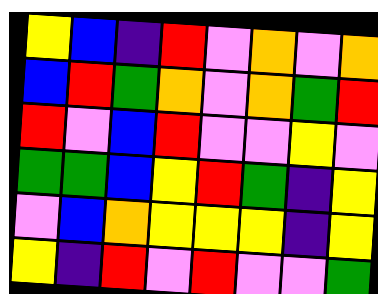[["yellow", "blue", "indigo", "red", "violet", "orange", "violet", "orange"], ["blue", "red", "green", "orange", "violet", "orange", "green", "red"], ["red", "violet", "blue", "red", "violet", "violet", "yellow", "violet"], ["green", "green", "blue", "yellow", "red", "green", "indigo", "yellow"], ["violet", "blue", "orange", "yellow", "yellow", "yellow", "indigo", "yellow"], ["yellow", "indigo", "red", "violet", "red", "violet", "violet", "green"]]